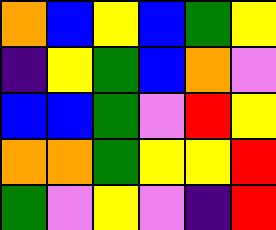[["orange", "blue", "yellow", "blue", "green", "yellow"], ["indigo", "yellow", "green", "blue", "orange", "violet"], ["blue", "blue", "green", "violet", "red", "yellow"], ["orange", "orange", "green", "yellow", "yellow", "red"], ["green", "violet", "yellow", "violet", "indigo", "red"]]